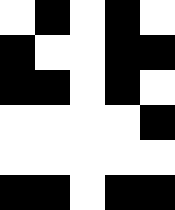[["white", "black", "white", "black", "white"], ["black", "white", "white", "black", "black"], ["black", "black", "white", "black", "white"], ["white", "white", "white", "white", "black"], ["white", "white", "white", "white", "white"], ["black", "black", "white", "black", "black"]]